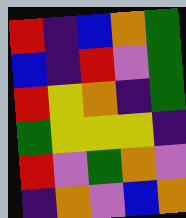[["red", "indigo", "blue", "orange", "green"], ["blue", "indigo", "red", "violet", "green"], ["red", "yellow", "orange", "indigo", "green"], ["green", "yellow", "yellow", "yellow", "indigo"], ["red", "violet", "green", "orange", "violet"], ["indigo", "orange", "violet", "blue", "orange"]]